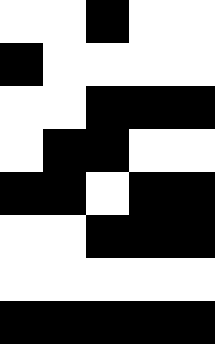[["white", "white", "black", "white", "white"], ["black", "white", "white", "white", "white"], ["white", "white", "black", "black", "black"], ["white", "black", "black", "white", "white"], ["black", "black", "white", "black", "black"], ["white", "white", "black", "black", "black"], ["white", "white", "white", "white", "white"], ["black", "black", "black", "black", "black"]]